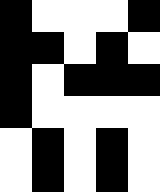[["black", "white", "white", "white", "black"], ["black", "black", "white", "black", "white"], ["black", "white", "black", "black", "black"], ["black", "white", "white", "white", "white"], ["white", "black", "white", "black", "white"], ["white", "black", "white", "black", "white"]]